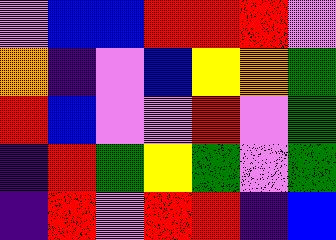[["violet", "blue", "blue", "red", "red", "red", "violet"], ["orange", "indigo", "violet", "blue", "yellow", "orange", "green"], ["red", "blue", "violet", "violet", "red", "violet", "green"], ["indigo", "red", "green", "yellow", "green", "violet", "green"], ["indigo", "red", "violet", "red", "red", "indigo", "blue"]]